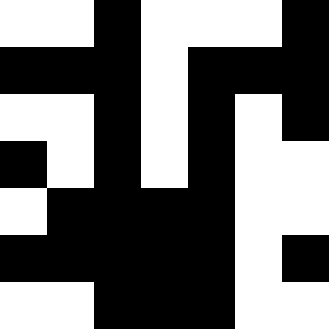[["white", "white", "black", "white", "white", "white", "black"], ["black", "black", "black", "white", "black", "black", "black"], ["white", "white", "black", "white", "black", "white", "black"], ["black", "white", "black", "white", "black", "white", "white"], ["white", "black", "black", "black", "black", "white", "white"], ["black", "black", "black", "black", "black", "white", "black"], ["white", "white", "black", "black", "black", "white", "white"]]